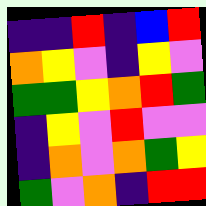[["indigo", "indigo", "red", "indigo", "blue", "red"], ["orange", "yellow", "violet", "indigo", "yellow", "violet"], ["green", "green", "yellow", "orange", "red", "green"], ["indigo", "yellow", "violet", "red", "violet", "violet"], ["indigo", "orange", "violet", "orange", "green", "yellow"], ["green", "violet", "orange", "indigo", "red", "red"]]